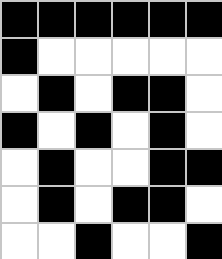[["black", "black", "black", "black", "black", "black"], ["black", "white", "white", "white", "white", "white"], ["white", "black", "white", "black", "black", "white"], ["black", "white", "black", "white", "black", "white"], ["white", "black", "white", "white", "black", "black"], ["white", "black", "white", "black", "black", "white"], ["white", "white", "black", "white", "white", "black"]]